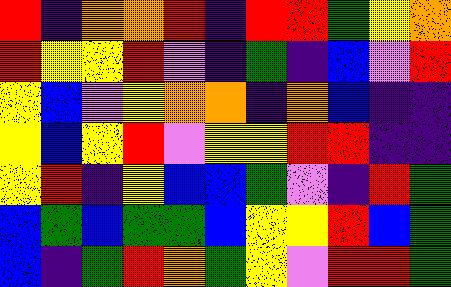[["red", "indigo", "orange", "orange", "red", "indigo", "red", "red", "green", "yellow", "orange"], ["red", "yellow", "yellow", "red", "violet", "indigo", "green", "indigo", "blue", "violet", "red"], ["yellow", "blue", "violet", "yellow", "orange", "orange", "indigo", "orange", "blue", "indigo", "indigo"], ["yellow", "blue", "yellow", "red", "violet", "yellow", "yellow", "red", "red", "indigo", "indigo"], ["yellow", "red", "indigo", "yellow", "blue", "blue", "green", "violet", "indigo", "red", "green"], ["blue", "green", "blue", "green", "green", "blue", "yellow", "yellow", "red", "blue", "green"], ["blue", "indigo", "green", "red", "orange", "green", "yellow", "violet", "red", "red", "green"]]